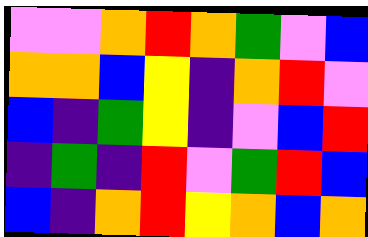[["violet", "violet", "orange", "red", "orange", "green", "violet", "blue"], ["orange", "orange", "blue", "yellow", "indigo", "orange", "red", "violet"], ["blue", "indigo", "green", "yellow", "indigo", "violet", "blue", "red"], ["indigo", "green", "indigo", "red", "violet", "green", "red", "blue"], ["blue", "indigo", "orange", "red", "yellow", "orange", "blue", "orange"]]